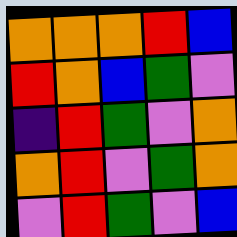[["orange", "orange", "orange", "red", "blue"], ["red", "orange", "blue", "green", "violet"], ["indigo", "red", "green", "violet", "orange"], ["orange", "red", "violet", "green", "orange"], ["violet", "red", "green", "violet", "blue"]]